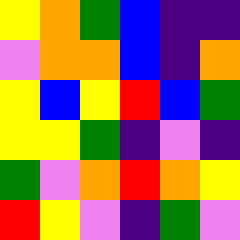[["yellow", "orange", "green", "blue", "indigo", "indigo"], ["violet", "orange", "orange", "blue", "indigo", "orange"], ["yellow", "blue", "yellow", "red", "blue", "green"], ["yellow", "yellow", "green", "indigo", "violet", "indigo"], ["green", "violet", "orange", "red", "orange", "yellow"], ["red", "yellow", "violet", "indigo", "green", "violet"]]